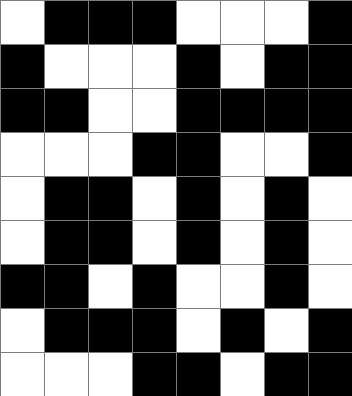[["white", "black", "black", "black", "white", "white", "white", "black"], ["black", "white", "white", "white", "black", "white", "black", "black"], ["black", "black", "white", "white", "black", "black", "black", "black"], ["white", "white", "white", "black", "black", "white", "white", "black"], ["white", "black", "black", "white", "black", "white", "black", "white"], ["white", "black", "black", "white", "black", "white", "black", "white"], ["black", "black", "white", "black", "white", "white", "black", "white"], ["white", "black", "black", "black", "white", "black", "white", "black"], ["white", "white", "white", "black", "black", "white", "black", "black"]]